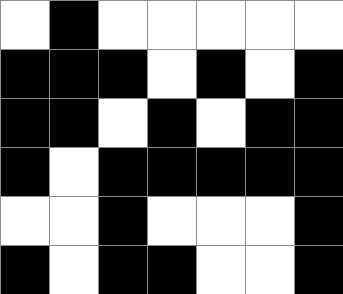[["white", "black", "white", "white", "white", "white", "white"], ["black", "black", "black", "white", "black", "white", "black"], ["black", "black", "white", "black", "white", "black", "black"], ["black", "white", "black", "black", "black", "black", "black"], ["white", "white", "black", "white", "white", "white", "black"], ["black", "white", "black", "black", "white", "white", "black"]]